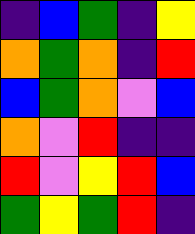[["indigo", "blue", "green", "indigo", "yellow"], ["orange", "green", "orange", "indigo", "red"], ["blue", "green", "orange", "violet", "blue"], ["orange", "violet", "red", "indigo", "indigo"], ["red", "violet", "yellow", "red", "blue"], ["green", "yellow", "green", "red", "indigo"]]